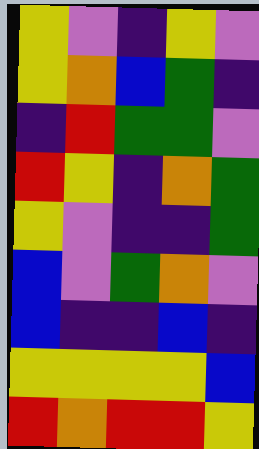[["yellow", "violet", "indigo", "yellow", "violet"], ["yellow", "orange", "blue", "green", "indigo"], ["indigo", "red", "green", "green", "violet"], ["red", "yellow", "indigo", "orange", "green"], ["yellow", "violet", "indigo", "indigo", "green"], ["blue", "violet", "green", "orange", "violet"], ["blue", "indigo", "indigo", "blue", "indigo"], ["yellow", "yellow", "yellow", "yellow", "blue"], ["red", "orange", "red", "red", "yellow"]]